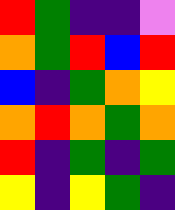[["red", "green", "indigo", "indigo", "violet"], ["orange", "green", "red", "blue", "red"], ["blue", "indigo", "green", "orange", "yellow"], ["orange", "red", "orange", "green", "orange"], ["red", "indigo", "green", "indigo", "green"], ["yellow", "indigo", "yellow", "green", "indigo"]]